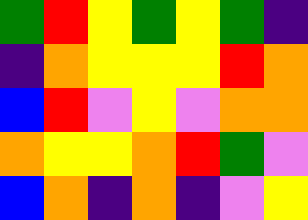[["green", "red", "yellow", "green", "yellow", "green", "indigo"], ["indigo", "orange", "yellow", "yellow", "yellow", "red", "orange"], ["blue", "red", "violet", "yellow", "violet", "orange", "orange"], ["orange", "yellow", "yellow", "orange", "red", "green", "violet"], ["blue", "orange", "indigo", "orange", "indigo", "violet", "yellow"]]